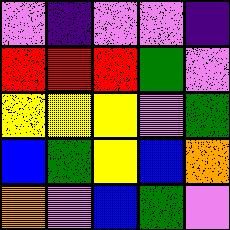[["violet", "indigo", "violet", "violet", "indigo"], ["red", "red", "red", "green", "violet"], ["yellow", "yellow", "yellow", "violet", "green"], ["blue", "green", "yellow", "blue", "orange"], ["orange", "violet", "blue", "green", "violet"]]